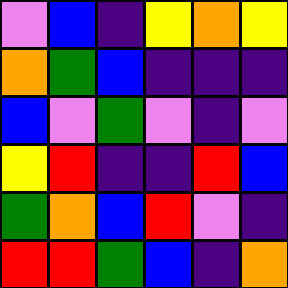[["violet", "blue", "indigo", "yellow", "orange", "yellow"], ["orange", "green", "blue", "indigo", "indigo", "indigo"], ["blue", "violet", "green", "violet", "indigo", "violet"], ["yellow", "red", "indigo", "indigo", "red", "blue"], ["green", "orange", "blue", "red", "violet", "indigo"], ["red", "red", "green", "blue", "indigo", "orange"]]